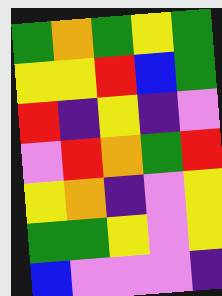[["green", "orange", "green", "yellow", "green"], ["yellow", "yellow", "red", "blue", "green"], ["red", "indigo", "yellow", "indigo", "violet"], ["violet", "red", "orange", "green", "red"], ["yellow", "orange", "indigo", "violet", "yellow"], ["green", "green", "yellow", "violet", "yellow"], ["blue", "violet", "violet", "violet", "indigo"]]